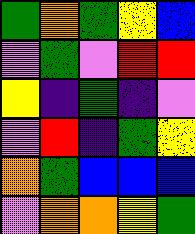[["green", "orange", "green", "yellow", "blue"], ["violet", "green", "violet", "red", "red"], ["yellow", "indigo", "green", "indigo", "violet"], ["violet", "red", "indigo", "green", "yellow"], ["orange", "green", "blue", "blue", "blue"], ["violet", "orange", "orange", "yellow", "green"]]